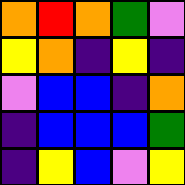[["orange", "red", "orange", "green", "violet"], ["yellow", "orange", "indigo", "yellow", "indigo"], ["violet", "blue", "blue", "indigo", "orange"], ["indigo", "blue", "blue", "blue", "green"], ["indigo", "yellow", "blue", "violet", "yellow"]]